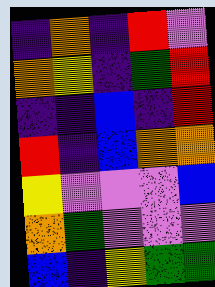[["indigo", "orange", "indigo", "red", "violet"], ["orange", "yellow", "indigo", "green", "red"], ["indigo", "indigo", "blue", "indigo", "red"], ["red", "indigo", "blue", "orange", "orange"], ["yellow", "violet", "violet", "violet", "blue"], ["orange", "green", "violet", "violet", "violet"], ["blue", "indigo", "yellow", "green", "green"]]